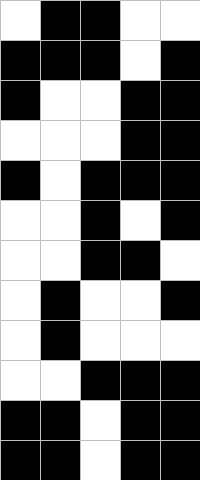[["white", "black", "black", "white", "white"], ["black", "black", "black", "white", "black"], ["black", "white", "white", "black", "black"], ["white", "white", "white", "black", "black"], ["black", "white", "black", "black", "black"], ["white", "white", "black", "white", "black"], ["white", "white", "black", "black", "white"], ["white", "black", "white", "white", "black"], ["white", "black", "white", "white", "white"], ["white", "white", "black", "black", "black"], ["black", "black", "white", "black", "black"], ["black", "black", "white", "black", "black"]]